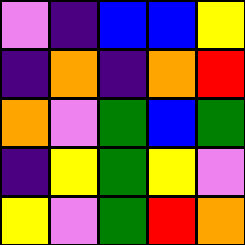[["violet", "indigo", "blue", "blue", "yellow"], ["indigo", "orange", "indigo", "orange", "red"], ["orange", "violet", "green", "blue", "green"], ["indigo", "yellow", "green", "yellow", "violet"], ["yellow", "violet", "green", "red", "orange"]]